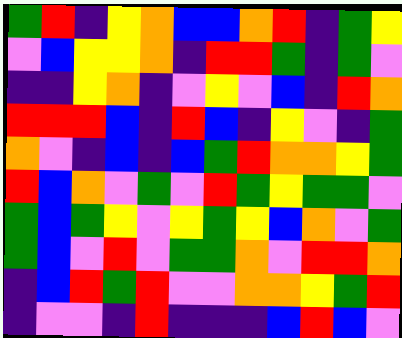[["green", "red", "indigo", "yellow", "orange", "blue", "blue", "orange", "red", "indigo", "green", "yellow"], ["violet", "blue", "yellow", "yellow", "orange", "indigo", "red", "red", "green", "indigo", "green", "violet"], ["indigo", "indigo", "yellow", "orange", "indigo", "violet", "yellow", "violet", "blue", "indigo", "red", "orange"], ["red", "red", "red", "blue", "indigo", "red", "blue", "indigo", "yellow", "violet", "indigo", "green"], ["orange", "violet", "indigo", "blue", "indigo", "blue", "green", "red", "orange", "orange", "yellow", "green"], ["red", "blue", "orange", "violet", "green", "violet", "red", "green", "yellow", "green", "green", "violet"], ["green", "blue", "green", "yellow", "violet", "yellow", "green", "yellow", "blue", "orange", "violet", "green"], ["green", "blue", "violet", "red", "violet", "green", "green", "orange", "violet", "red", "red", "orange"], ["indigo", "blue", "red", "green", "red", "violet", "violet", "orange", "orange", "yellow", "green", "red"], ["indigo", "violet", "violet", "indigo", "red", "indigo", "indigo", "indigo", "blue", "red", "blue", "violet"]]